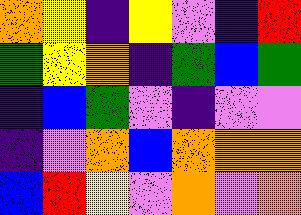[["orange", "yellow", "indigo", "yellow", "violet", "indigo", "red"], ["green", "yellow", "orange", "indigo", "green", "blue", "green"], ["indigo", "blue", "green", "violet", "indigo", "violet", "violet"], ["indigo", "violet", "orange", "blue", "orange", "orange", "orange"], ["blue", "red", "yellow", "violet", "orange", "violet", "orange"]]